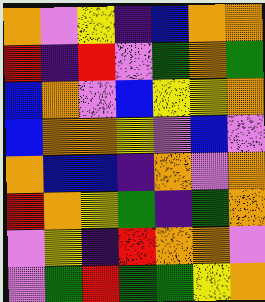[["orange", "violet", "yellow", "indigo", "blue", "orange", "orange"], ["red", "indigo", "red", "violet", "green", "orange", "green"], ["blue", "orange", "violet", "blue", "yellow", "yellow", "orange"], ["blue", "orange", "orange", "yellow", "violet", "blue", "violet"], ["orange", "blue", "blue", "indigo", "orange", "violet", "orange"], ["red", "orange", "yellow", "green", "indigo", "green", "orange"], ["violet", "yellow", "indigo", "red", "orange", "orange", "violet"], ["violet", "green", "red", "green", "green", "yellow", "orange"]]